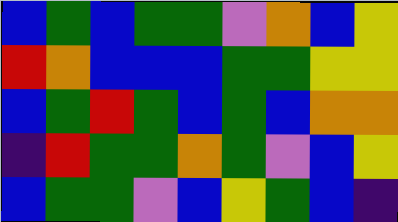[["blue", "green", "blue", "green", "green", "violet", "orange", "blue", "yellow"], ["red", "orange", "blue", "blue", "blue", "green", "green", "yellow", "yellow"], ["blue", "green", "red", "green", "blue", "green", "blue", "orange", "orange"], ["indigo", "red", "green", "green", "orange", "green", "violet", "blue", "yellow"], ["blue", "green", "green", "violet", "blue", "yellow", "green", "blue", "indigo"]]